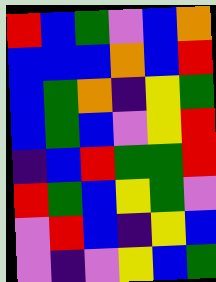[["red", "blue", "green", "violet", "blue", "orange"], ["blue", "blue", "blue", "orange", "blue", "red"], ["blue", "green", "orange", "indigo", "yellow", "green"], ["blue", "green", "blue", "violet", "yellow", "red"], ["indigo", "blue", "red", "green", "green", "red"], ["red", "green", "blue", "yellow", "green", "violet"], ["violet", "red", "blue", "indigo", "yellow", "blue"], ["violet", "indigo", "violet", "yellow", "blue", "green"]]